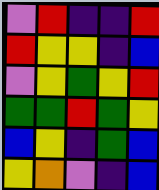[["violet", "red", "indigo", "indigo", "red"], ["red", "yellow", "yellow", "indigo", "blue"], ["violet", "yellow", "green", "yellow", "red"], ["green", "green", "red", "green", "yellow"], ["blue", "yellow", "indigo", "green", "blue"], ["yellow", "orange", "violet", "indigo", "blue"]]